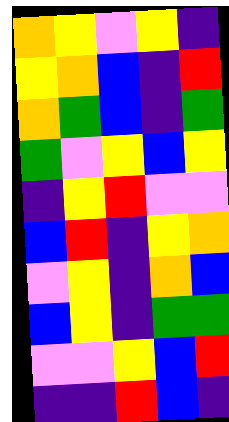[["orange", "yellow", "violet", "yellow", "indigo"], ["yellow", "orange", "blue", "indigo", "red"], ["orange", "green", "blue", "indigo", "green"], ["green", "violet", "yellow", "blue", "yellow"], ["indigo", "yellow", "red", "violet", "violet"], ["blue", "red", "indigo", "yellow", "orange"], ["violet", "yellow", "indigo", "orange", "blue"], ["blue", "yellow", "indigo", "green", "green"], ["violet", "violet", "yellow", "blue", "red"], ["indigo", "indigo", "red", "blue", "indigo"]]